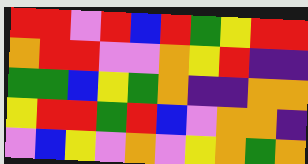[["red", "red", "violet", "red", "blue", "red", "green", "yellow", "red", "red"], ["orange", "red", "red", "violet", "violet", "orange", "yellow", "red", "indigo", "indigo"], ["green", "green", "blue", "yellow", "green", "orange", "indigo", "indigo", "orange", "orange"], ["yellow", "red", "red", "green", "red", "blue", "violet", "orange", "orange", "indigo"], ["violet", "blue", "yellow", "violet", "orange", "violet", "yellow", "orange", "green", "orange"]]